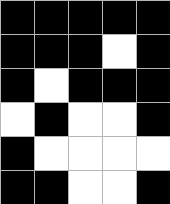[["black", "black", "black", "black", "black"], ["black", "black", "black", "white", "black"], ["black", "white", "black", "black", "black"], ["white", "black", "white", "white", "black"], ["black", "white", "white", "white", "white"], ["black", "black", "white", "white", "black"]]